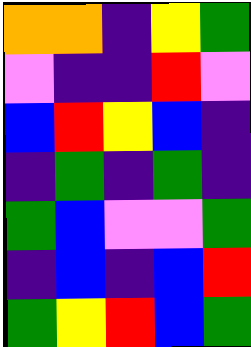[["orange", "orange", "indigo", "yellow", "green"], ["violet", "indigo", "indigo", "red", "violet"], ["blue", "red", "yellow", "blue", "indigo"], ["indigo", "green", "indigo", "green", "indigo"], ["green", "blue", "violet", "violet", "green"], ["indigo", "blue", "indigo", "blue", "red"], ["green", "yellow", "red", "blue", "green"]]